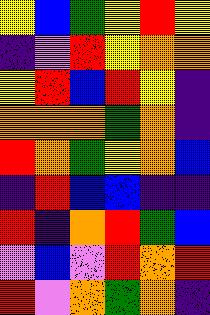[["yellow", "blue", "green", "yellow", "red", "yellow"], ["indigo", "violet", "red", "yellow", "orange", "orange"], ["yellow", "red", "blue", "red", "yellow", "indigo"], ["orange", "orange", "orange", "green", "orange", "indigo"], ["red", "orange", "green", "yellow", "orange", "blue"], ["indigo", "red", "blue", "blue", "indigo", "indigo"], ["red", "indigo", "orange", "red", "green", "blue"], ["violet", "blue", "violet", "red", "orange", "red"], ["red", "violet", "orange", "green", "orange", "indigo"]]